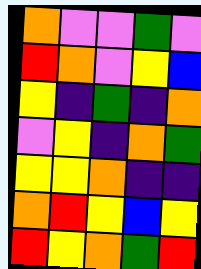[["orange", "violet", "violet", "green", "violet"], ["red", "orange", "violet", "yellow", "blue"], ["yellow", "indigo", "green", "indigo", "orange"], ["violet", "yellow", "indigo", "orange", "green"], ["yellow", "yellow", "orange", "indigo", "indigo"], ["orange", "red", "yellow", "blue", "yellow"], ["red", "yellow", "orange", "green", "red"]]